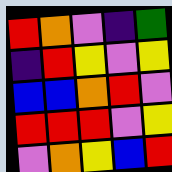[["red", "orange", "violet", "indigo", "green"], ["indigo", "red", "yellow", "violet", "yellow"], ["blue", "blue", "orange", "red", "violet"], ["red", "red", "red", "violet", "yellow"], ["violet", "orange", "yellow", "blue", "red"]]